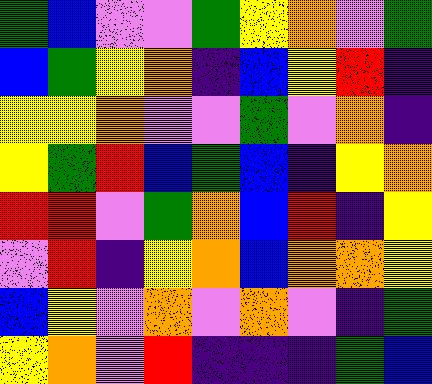[["green", "blue", "violet", "violet", "green", "yellow", "orange", "violet", "green"], ["blue", "green", "yellow", "orange", "indigo", "blue", "yellow", "red", "indigo"], ["yellow", "yellow", "orange", "violet", "violet", "green", "violet", "orange", "indigo"], ["yellow", "green", "red", "blue", "green", "blue", "indigo", "yellow", "orange"], ["red", "red", "violet", "green", "orange", "blue", "red", "indigo", "yellow"], ["violet", "red", "indigo", "yellow", "orange", "blue", "orange", "orange", "yellow"], ["blue", "yellow", "violet", "orange", "violet", "orange", "violet", "indigo", "green"], ["yellow", "orange", "violet", "red", "indigo", "indigo", "indigo", "green", "blue"]]